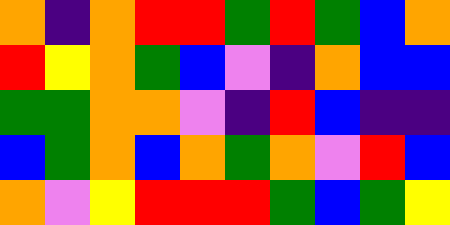[["orange", "indigo", "orange", "red", "red", "green", "red", "green", "blue", "orange"], ["red", "yellow", "orange", "green", "blue", "violet", "indigo", "orange", "blue", "blue"], ["green", "green", "orange", "orange", "violet", "indigo", "red", "blue", "indigo", "indigo"], ["blue", "green", "orange", "blue", "orange", "green", "orange", "violet", "red", "blue"], ["orange", "violet", "yellow", "red", "red", "red", "green", "blue", "green", "yellow"]]